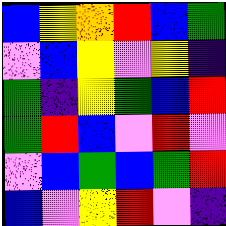[["blue", "yellow", "orange", "red", "blue", "green"], ["violet", "blue", "yellow", "violet", "yellow", "indigo"], ["green", "indigo", "yellow", "green", "blue", "red"], ["green", "red", "blue", "violet", "red", "violet"], ["violet", "blue", "green", "blue", "green", "red"], ["blue", "violet", "yellow", "red", "violet", "indigo"]]